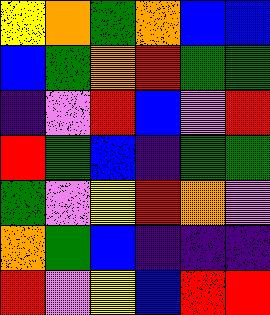[["yellow", "orange", "green", "orange", "blue", "blue"], ["blue", "green", "orange", "red", "green", "green"], ["indigo", "violet", "red", "blue", "violet", "red"], ["red", "green", "blue", "indigo", "green", "green"], ["green", "violet", "yellow", "red", "orange", "violet"], ["orange", "green", "blue", "indigo", "indigo", "indigo"], ["red", "violet", "yellow", "blue", "red", "red"]]